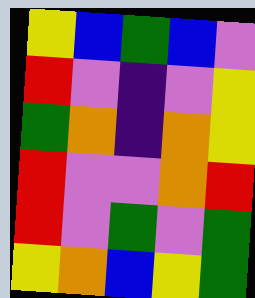[["yellow", "blue", "green", "blue", "violet"], ["red", "violet", "indigo", "violet", "yellow"], ["green", "orange", "indigo", "orange", "yellow"], ["red", "violet", "violet", "orange", "red"], ["red", "violet", "green", "violet", "green"], ["yellow", "orange", "blue", "yellow", "green"]]